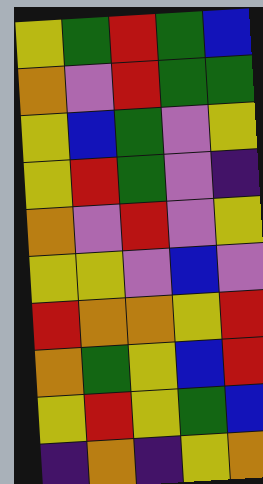[["yellow", "green", "red", "green", "blue"], ["orange", "violet", "red", "green", "green"], ["yellow", "blue", "green", "violet", "yellow"], ["yellow", "red", "green", "violet", "indigo"], ["orange", "violet", "red", "violet", "yellow"], ["yellow", "yellow", "violet", "blue", "violet"], ["red", "orange", "orange", "yellow", "red"], ["orange", "green", "yellow", "blue", "red"], ["yellow", "red", "yellow", "green", "blue"], ["indigo", "orange", "indigo", "yellow", "orange"]]